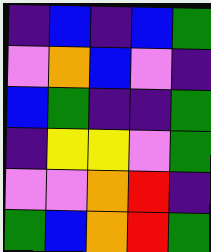[["indigo", "blue", "indigo", "blue", "green"], ["violet", "orange", "blue", "violet", "indigo"], ["blue", "green", "indigo", "indigo", "green"], ["indigo", "yellow", "yellow", "violet", "green"], ["violet", "violet", "orange", "red", "indigo"], ["green", "blue", "orange", "red", "green"]]